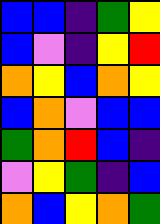[["blue", "blue", "indigo", "green", "yellow"], ["blue", "violet", "indigo", "yellow", "red"], ["orange", "yellow", "blue", "orange", "yellow"], ["blue", "orange", "violet", "blue", "blue"], ["green", "orange", "red", "blue", "indigo"], ["violet", "yellow", "green", "indigo", "blue"], ["orange", "blue", "yellow", "orange", "green"]]